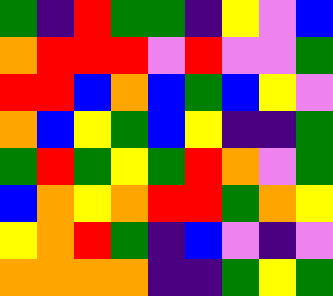[["green", "indigo", "red", "green", "green", "indigo", "yellow", "violet", "blue"], ["orange", "red", "red", "red", "violet", "red", "violet", "violet", "green"], ["red", "red", "blue", "orange", "blue", "green", "blue", "yellow", "violet"], ["orange", "blue", "yellow", "green", "blue", "yellow", "indigo", "indigo", "green"], ["green", "red", "green", "yellow", "green", "red", "orange", "violet", "green"], ["blue", "orange", "yellow", "orange", "red", "red", "green", "orange", "yellow"], ["yellow", "orange", "red", "green", "indigo", "blue", "violet", "indigo", "violet"], ["orange", "orange", "orange", "orange", "indigo", "indigo", "green", "yellow", "green"]]